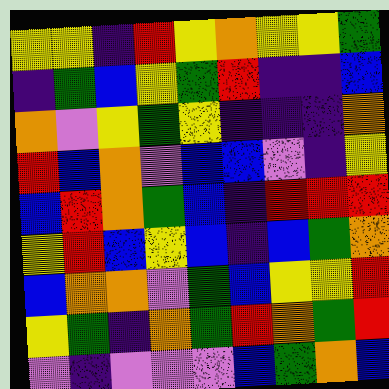[["yellow", "yellow", "indigo", "red", "yellow", "orange", "yellow", "yellow", "green"], ["indigo", "green", "blue", "yellow", "green", "red", "indigo", "indigo", "blue"], ["orange", "violet", "yellow", "green", "yellow", "indigo", "indigo", "indigo", "orange"], ["red", "blue", "orange", "violet", "blue", "blue", "violet", "indigo", "yellow"], ["blue", "red", "orange", "green", "blue", "indigo", "red", "red", "red"], ["yellow", "red", "blue", "yellow", "blue", "indigo", "blue", "green", "orange"], ["blue", "orange", "orange", "violet", "green", "blue", "yellow", "yellow", "red"], ["yellow", "green", "indigo", "orange", "green", "red", "orange", "green", "red"], ["violet", "indigo", "violet", "violet", "violet", "blue", "green", "orange", "blue"]]